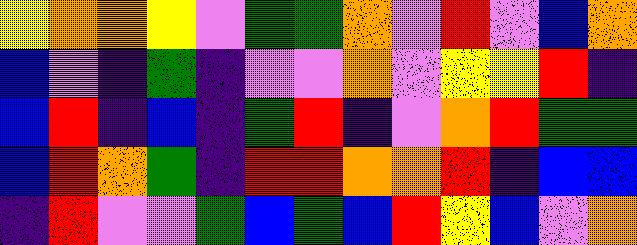[["yellow", "orange", "orange", "yellow", "violet", "green", "green", "orange", "violet", "red", "violet", "blue", "orange"], ["blue", "violet", "indigo", "green", "indigo", "violet", "violet", "orange", "violet", "yellow", "yellow", "red", "indigo"], ["blue", "red", "indigo", "blue", "indigo", "green", "red", "indigo", "violet", "orange", "red", "green", "green"], ["blue", "red", "orange", "green", "indigo", "red", "red", "orange", "orange", "red", "indigo", "blue", "blue"], ["indigo", "red", "violet", "violet", "green", "blue", "green", "blue", "red", "yellow", "blue", "violet", "orange"]]